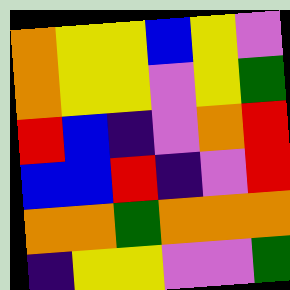[["orange", "yellow", "yellow", "blue", "yellow", "violet"], ["orange", "yellow", "yellow", "violet", "yellow", "green"], ["red", "blue", "indigo", "violet", "orange", "red"], ["blue", "blue", "red", "indigo", "violet", "red"], ["orange", "orange", "green", "orange", "orange", "orange"], ["indigo", "yellow", "yellow", "violet", "violet", "green"]]